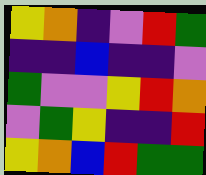[["yellow", "orange", "indigo", "violet", "red", "green"], ["indigo", "indigo", "blue", "indigo", "indigo", "violet"], ["green", "violet", "violet", "yellow", "red", "orange"], ["violet", "green", "yellow", "indigo", "indigo", "red"], ["yellow", "orange", "blue", "red", "green", "green"]]